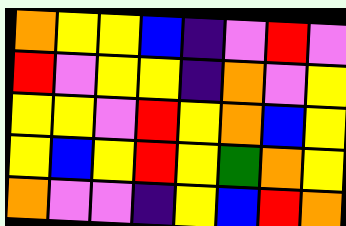[["orange", "yellow", "yellow", "blue", "indigo", "violet", "red", "violet"], ["red", "violet", "yellow", "yellow", "indigo", "orange", "violet", "yellow"], ["yellow", "yellow", "violet", "red", "yellow", "orange", "blue", "yellow"], ["yellow", "blue", "yellow", "red", "yellow", "green", "orange", "yellow"], ["orange", "violet", "violet", "indigo", "yellow", "blue", "red", "orange"]]